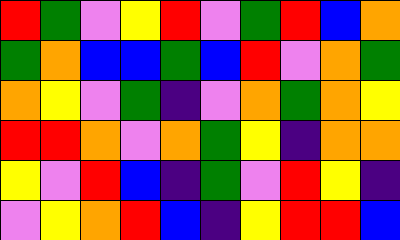[["red", "green", "violet", "yellow", "red", "violet", "green", "red", "blue", "orange"], ["green", "orange", "blue", "blue", "green", "blue", "red", "violet", "orange", "green"], ["orange", "yellow", "violet", "green", "indigo", "violet", "orange", "green", "orange", "yellow"], ["red", "red", "orange", "violet", "orange", "green", "yellow", "indigo", "orange", "orange"], ["yellow", "violet", "red", "blue", "indigo", "green", "violet", "red", "yellow", "indigo"], ["violet", "yellow", "orange", "red", "blue", "indigo", "yellow", "red", "red", "blue"]]